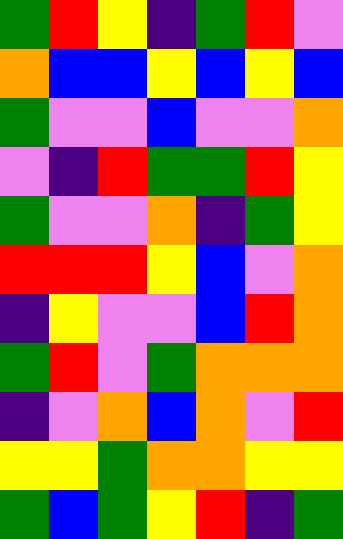[["green", "red", "yellow", "indigo", "green", "red", "violet"], ["orange", "blue", "blue", "yellow", "blue", "yellow", "blue"], ["green", "violet", "violet", "blue", "violet", "violet", "orange"], ["violet", "indigo", "red", "green", "green", "red", "yellow"], ["green", "violet", "violet", "orange", "indigo", "green", "yellow"], ["red", "red", "red", "yellow", "blue", "violet", "orange"], ["indigo", "yellow", "violet", "violet", "blue", "red", "orange"], ["green", "red", "violet", "green", "orange", "orange", "orange"], ["indigo", "violet", "orange", "blue", "orange", "violet", "red"], ["yellow", "yellow", "green", "orange", "orange", "yellow", "yellow"], ["green", "blue", "green", "yellow", "red", "indigo", "green"]]